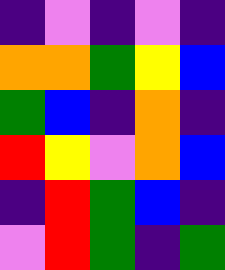[["indigo", "violet", "indigo", "violet", "indigo"], ["orange", "orange", "green", "yellow", "blue"], ["green", "blue", "indigo", "orange", "indigo"], ["red", "yellow", "violet", "orange", "blue"], ["indigo", "red", "green", "blue", "indigo"], ["violet", "red", "green", "indigo", "green"]]